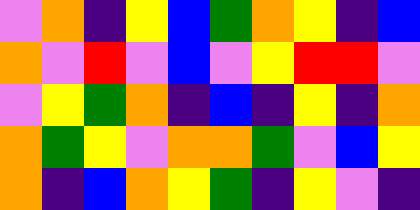[["violet", "orange", "indigo", "yellow", "blue", "green", "orange", "yellow", "indigo", "blue"], ["orange", "violet", "red", "violet", "blue", "violet", "yellow", "red", "red", "violet"], ["violet", "yellow", "green", "orange", "indigo", "blue", "indigo", "yellow", "indigo", "orange"], ["orange", "green", "yellow", "violet", "orange", "orange", "green", "violet", "blue", "yellow"], ["orange", "indigo", "blue", "orange", "yellow", "green", "indigo", "yellow", "violet", "indigo"]]